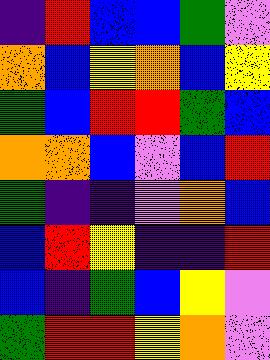[["indigo", "red", "blue", "blue", "green", "violet"], ["orange", "blue", "yellow", "orange", "blue", "yellow"], ["green", "blue", "red", "red", "green", "blue"], ["orange", "orange", "blue", "violet", "blue", "red"], ["green", "indigo", "indigo", "violet", "orange", "blue"], ["blue", "red", "yellow", "indigo", "indigo", "red"], ["blue", "indigo", "green", "blue", "yellow", "violet"], ["green", "red", "red", "yellow", "orange", "violet"]]